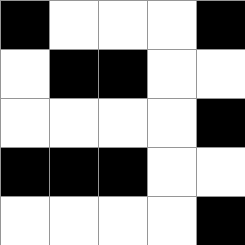[["black", "white", "white", "white", "black"], ["white", "black", "black", "white", "white"], ["white", "white", "white", "white", "black"], ["black", "black", "black", "white", "white"], ["white", "white", "white", "white", "black"]]